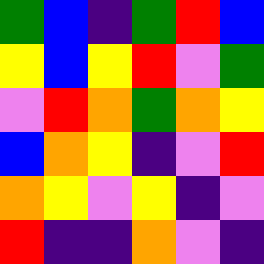[["green", "blue", "indigo", "green", "red", "blue"], ["yellow", "blue", "yellow", "red", "violet", "green"], ["violet", "red", "orange", "green", "orange", "yellow"], ["blue", "orange", "yellow", "indigo", "violet", "red"], ["orange", "yellow", "violet", "yellow", "indigo", "violet"], ["red", "indigo", "indigo", "orange", "violet", "indigo"]]